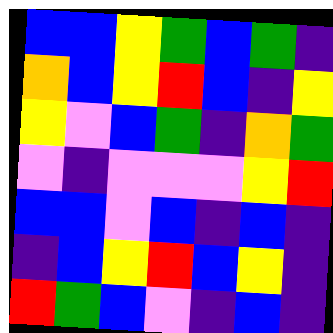[["blue", "blue", "yellow", "green", "blue", "green", "indigo"], ["orange", "blue", "yellow", "red", "blue", "indigo", "yellow"], ["yellow", "violet", "blue", "green", "indigo", "orange", "green"], ["violet", "indigo", "violet", "violet", "violet", "yellow", "red"], ["blue", "blue", "violet", "blue", "indigo", "blue", "indigo"], ["indigo", "blue", "yellow", "red", "blue", "yellow", "indigo"], ["red", "green", "blue", "violet", "indigo", "blue", "indigo"]]